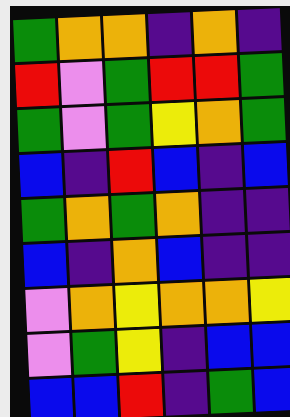[["green", "orange", "orange", "indigo", "orange", "indigo"], ["red", "violet", "green", "red", "red", "green"], ["green", "violet", "green", "yellow", "orange", "green"], ["blue", "indigo", "red", "blue", "indigo", "blue"], ["green", "orange", "green", "orange", "indigo", "indigo"], ["blue", "indigo", "orange", "blue", "indigo", "indigo"], ["violet", "orange", "yellow", "orange", "orange", "yellow"], ["violet", "green", "yellow", "indigo", "blue", "blue"], ["blue", "blue", "red", "indigo", "green", "blue"]]